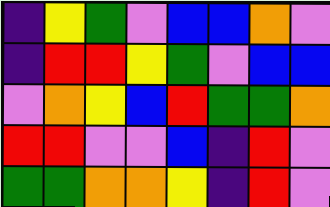[["indigo", "yellow", "green", "violet", "blue", "blue", "orange", "violet"], ["indigo", "red", "red", "yellow", "green", "violet", "blue", "blue"], ["violet", "orange", "yellow", "blue", "red", "green", "green", "orange"], ["red", "red", "violet", "violet", "blue", "indigo", "red", "violet"], ["green", "green", "orange", "orange", "yellow", "indigo", "red", "violet"]]